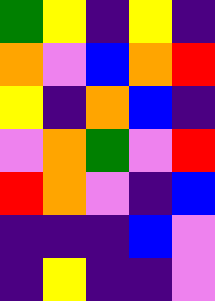[["green", "yellow", "indigo", "yellow", "indigo"], ["orange", "violet", "blue", "orange", "red"], ["yellow", "indigo", "orange", "blue", "indigo"], ["violet", "orange", "green", "violet", "red"], ["red", "orange", "violet", "indigo", "blue"], ["indigo", "indigo", "indigo", "blue", "violet"], ["indigo", "yellow", "indigo", "indigo", "violet"]]